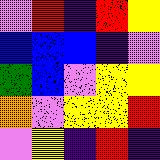[["violet", "red", "indigo", "red", "yellow"], ["blue", "blue", "blue", "indigo", "violet"], ["green", "blue", "violet", "yellow", "yellow"], ["orange", "violet", "yellow", "yellow", "red"], ["violet", "yellow", "indigo", "red", "indigo"]]